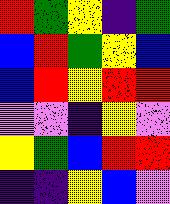[["red", "green", "yellow", "indigo", "green"], ["blue", "red", "green", "yellow", "blue"], ["blue", "red", "yellow", "red", "red"], ["violet", "violet", "indigo", "yellow", "violet"], ["yellow", "green", "blue", "red", "red"], ["indigo", "indigo", "yellow", "blue", "violet"]]